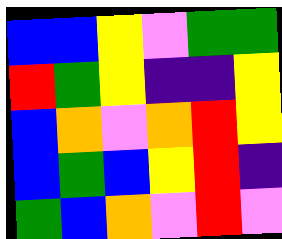[["blue", "blue", "yellow", "violet", "green", "green"], ["red", "green", "yellow", "indigo", "indigo", "yellow"], ["blue", "orange", "violet", "orange", "red", "yellow"], ["blue", "green", "blue", "yellow", "red", "indigo"], ["green", "blue", "orange", "violet", "red", "violet"]]